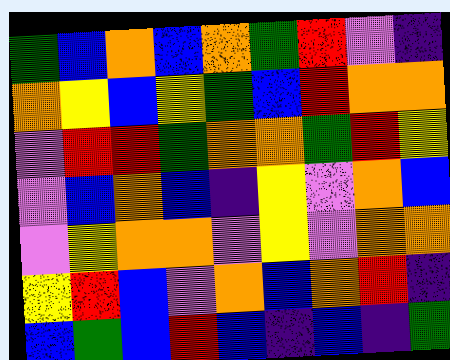[["green", "blue", "orange", "blue", "orange", "green", "red", "violet", "indigo"], ["orange", "yellow", "blue", "yellow", "green", "blue", "red", "orange", "orange"], ["violet", "red", "red", "green", "orange", "orange", "green", "red", "yellow"], ["violet", "blue", "orange", "blue", "indigo", "yellow", "violet", "orange", "blue"], ["violet", "yellow", "orange", "orange", "violet", "yellow", "violet", "orange", "orange"], ["yellow", "red", "blue", "violet", "orange", "blue", "orange", "red", "indigo"], ["blue", "green", "blue", "red", "blue", "indigo", "blue", "indigo", "green"]]